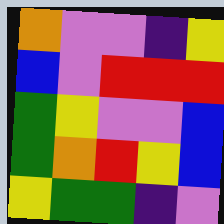[["orange", "violet", "violet", "indigo", "yellow"], ["blue", "violet", "red", "red", "red"], ["green", "yellow", "violet", "violet", "blue"], ["green", "orange", "red", "yellow", "blue"], ["yellow", "green", "green", "indigo", "violet"]]